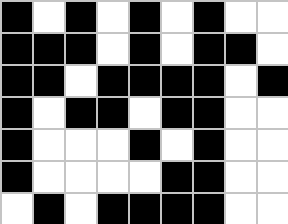[["black", "white", "black", "white", "black", "white", "black", "white", "white"], ["black", "black", "black", "white", "black", "white", "black", "black", "white"], ["black", "black", "white", "black", "black", "black", "black", "white", "black"], ["black", "white", "black", "black", "white", "black", "black", "white", "white"], ["black", "white", "white", "white", "black", "white", "black", "white", "white"], ["black", "white", "white", "white", "white", "black", "black", "white", "white"], ["white", "black", "white", "black", "black", "black", "black", "white", "white"]]